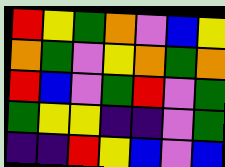[["red", "yellow", "green", "orange", "violet", "blue", "yellow"], ["orange", "green", "violet", "yellow", "orange", "green", "orange"], ["red", "blue", "violet", "green", "red", "violet", "green"], ["green", "yellow", "yellow", "indigo", "indigo", "violet", "green"], ["indigo", "indigo", "red", "yellow", "blue", "violet", "blue"]]